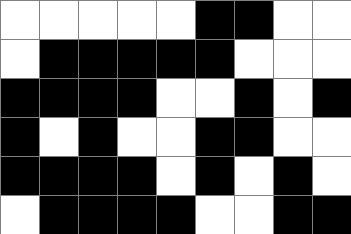[["white", "white", "white", "white", "white", "black", "black", "white", "white"], ["white", "black", "black", "black", "black", "black", "white", "white", "white"], ["black", "black", "black", "black", "white", "white", "black", "white", "black"], ["black", "white", "black", "white", "white", "black", "black", "white", "white"], ["black", "black", "black", "black", "white", "black", "white", "black", "white"], ["white", "black", "black", "black", "black", "white", "white", "black", "black"]]